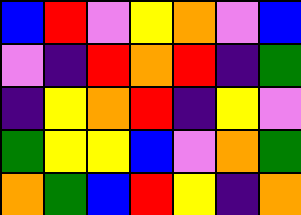[["blue", "red", "violet", "yellow", "orange", "violet", "blue"], ["violet", "indigo", "red", "orange", "red", "indigo", "green"], ["indigo", "yellow", "orange", "red", "indigo", "yellow", "violet"], ["green", "yellow", "yellow", "blue", "violet", "orange", "green"], ["orange", "green", "blue", "red", "yellow", "indigo", "orange"]]